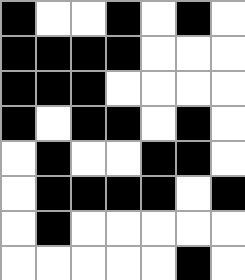[["black", "white", "white", "black", "white", "black", "white"], ["black", "black", "black", "black", "white", "white", "white"], ["black", "black", "black", "white", "white", "white", "white"], ["black", "white", "black", "black", "white", "black", "white"], ["white", "black", "white", "white", "black", "black", "white"], ["white", "black", "black", "black", "black", "white", "black"], ["white", "black", "white", "white", "white", "white", "white"], ["white", "white", "white", "white", "white", "black", "white"]]